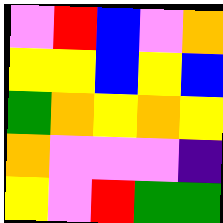[["violet", "red", "blue", "violet", "orange"], ["yellow", "yellow", "blue", "yellow", "blue"], ["green", "orange", "yellow", "orange", "yellow"], ["orange", "violet", "violet", "violet", "indigo"], ["yellow", "violet", "red", "green", "green"]]